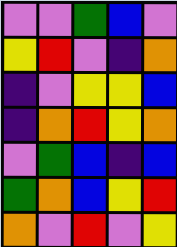[["violet", "violet", "green", "blue", "violet"], ["yellow", "red", "violet", "indigo", "orange"], ["indigo", "violet", "yellow", "yellow", "blue"], ["indigo", "orange", "red", "yellow", "orange"], ["violet", "green", "blue", "indigo", "blue"], ["green", "orange", "blue", "yellow", "red"], ["orange", "violet", "red", "violet", "yellow"]]